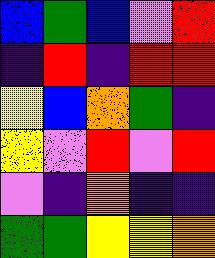[["blue", "green", "blue", "violet", "red"], ["indigo", "red", "indigo", "red", "red"], ["yellow", "blue", "orange", "green", "indigo"], ["yellow", "violet", "red", "violet", "red"], ["violet", "indigo", "orange", "indigo", "indigo"], ["green", "green", "yellow", "yellow", "orange"]]